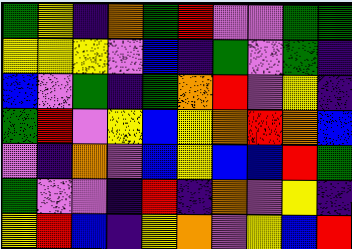[["green", "yellow", "indigo", "orange", "green", "red", "violet", "violet", "green", "green"], ["yellow", "yellow", "yellow", "violet", "blue", "indigo", "green", "violet", "green", "indigo"], ["blue", "violet", "green", "indigo", "green", "orange", "red", "violet", "yellow", "indigo"], ["green", "red", "violet", "yellow", "blue", "yellow", "orange", "red", "orange", "blue"], ["violet", "indigo", "orange", "violet", "blue", "yellow", "blue", "blue", "red", "green"], ["green", "violet", "violet", "indigo", "red", "indigo", "orange", "violet", "yellow", "indigo"], ["yellow", "red", "blue", "indigo", "yellow", "orange", "violet", "yellow", "blue", "red"]]